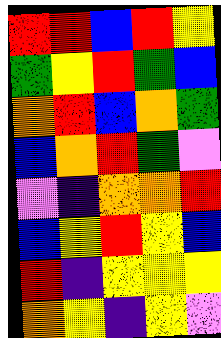[["red", "red", "blue", "red", "yellow"], ["green", "yellow", "red", "green", "blue"], ["orange", "red", "blue", "orange", "green"], ["blue", "orange", "red", "green", "violet"], ["violet", "indigo", "orange", "orange", "red"], ["blue", "yellow", "red", "yellow", "blue"], ["red", "indigo", "yellow", "yellow", "yellow"], ["orange", "yellow", "indigo", "yellow", "violet"]]